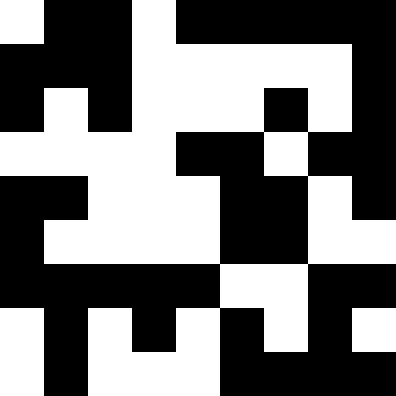[["white", "black", "black", "white", "black", "black", "black", "black", "black"], ["black", "black", "black", "white", "white", "white", "white", "white", "black"], ["black", "white", "black", "white", "white", "white", "black", "white", "black"], ["white", "white", "white", "white", "black", "black", "white", "black", "black"], ["black", "black", "white", "white", "white", "black", "black", "white", "black"], ["black", "white", "white", "white", "white", "black", "black", "white", "white"], ["black", "black", "black", "black", "black", "white", "white", "black", "black"], ["white", "black", "white", "black", "white", "black", "white", "black", "white"], ["white", "black", "white", "white", "white", "black", "black", "black", "black"]]